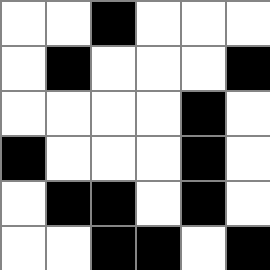[["white", "white", "black", "white", "white", "white"], ["white", "black", "white", "white", "white", "black"], ["white", "white", "white", "white", "black", "white"], ["black", "white", "white", "white", "black", "white"], ["white", "black", "black", "white", "black", "white"], ["white", "white", "black", "black", "white", "black"]]